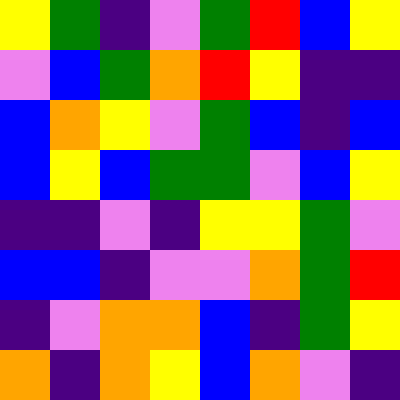[["yellow", "green", "indigo", "violet", "green", "red", "blue", "yellow"], ["violet", "blue", "green", "orange", "red", "yellow", "indigo", "indigo"], ["blue", "orange", "yellow", "violet", "green", "blue", "indigo", "blue"], ["blue", "yellow", "blue", "green", "green", "violet", "blue", "yellow"], ["indigo", "indigo", "violet", "indigo", "yellow", "yellow", "green", "violet"], ["blue", "blue", "indigo", "violet", "violet", "orange", "green", "red"], ["indigo", "violet", "orange", "orange", "blue", "indigo", "green", "yellow"], ["orange", "indigo", "orange", "yellow", "blue", "orange", "violet", "indigo"]]